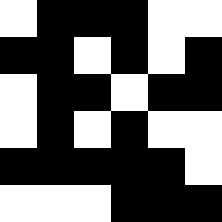[["white", "black", "black", "black", "white", "white"], ["black", "black", "white", "black", "white", "black"], ["white", "black", "black", "white", "black", "black"], ["white", "black", "white", "black", "white", "white"], ["black", "black", "black", "black", "black", "white"], ["white", "white", "white", "black", "black", "black"]]